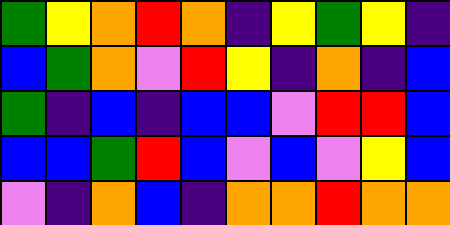[["green", "yellow", "orange", "red", "orange", "indigo", "yellow", "green", "yellow", "indigo"], ["blue", "green", "orange", "violet", "red", "yellow", "indigo", "orange", "indigo", "blue"], ["green", "indigo", "blue", "indigo", "blue", "blue", "violet", "red", "red", "blue"], ["blue", "blue", "green", "red", "blue", "violet", "blue", "violet", "yellow", "blue"], ["violet", "indigo", "orange", "blue", "indigo", "orange", "orange", "red", "orange", "orange"]]